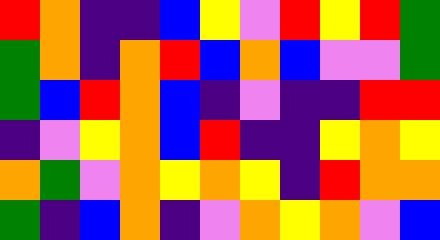[["red", "orange", "indigo", "indigo", "blue", "yellow", "violet", "red", "yellow", "red", "green"], ["green", "orange", "indigo", "orange", "red", "blue", "orange", "blue", "violet", "violet", "green"], ["green", "blue", "red", "orange", "blue", "indigo", "violet", "indigo", "indigo", "red", "red"], ["indigo", "violet", "yellow", "orange", "blue", "red", "indigo", "indigo", "yellow", "orange", "yellow"], ["orange", "green", "violet", "orange", "yellow", "orange", "yellow", "indigo", "red", "orange", "orange"], ["green", "indigo", "blue", "orange", "indigo", "violet", "orange", "yellow", "orange", "violet", "blue"]]